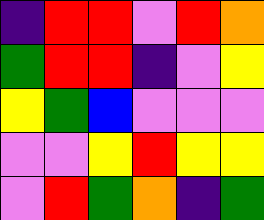[["indigo", "red", "red", "violet", "red", "orange"], ["green", "red", "red", "indigo", "violet", "yellow"], ["yellow", "green", "blue", "violet", "violet", "violet"], ["violet", "violet", "yellow", "red", "yellow", "yellow"], ["violet", "red", "green", "orange", "indigo", "green"]]